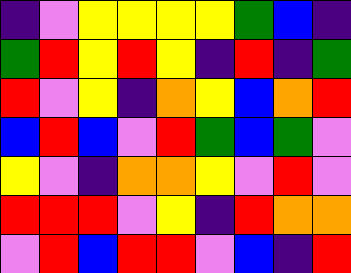[["indigo", "violet", "yellow", "yellow", "yellow", "yellow", "green", "blue", "indigo"], ["green", "red", "yellow", "red", "yellow", "indigo", "red", "indigo", "green"], ["red", "violet", "yellow", "indigo", "orange", "yellow", "blue", "orange", "red"], ["blue", "red", "blue", "violet", "red", "green", "blue", "green", "violet"], ["yellow", "violet", "indigo", "orange", "orange", "yellow", "violet", "red", "violet"], ["red", "red", "red", "violet", "yellow", "indigo", "red", "orange", "orange"], ["violet", "red", "blue", "red", "red", "violet", "blue", "indigo", "red"]]